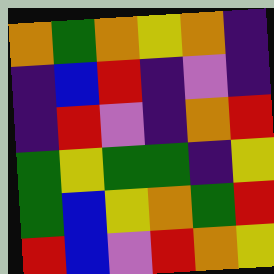[["orange", "green", "orange", "yellow", "orange", "indigo"], ["indigo", "blue", "red", "indigo", "violet", "indigo"], ["indigo", "red", "violet", "indigo", "orange", "red"], ["green", "yellow", "green", "green", "indigo", "yellow"], ["green", "blue", "yellow", "orange", "green", "red"], ["red", "blue", "violet", "red", "orange", "yellow"]]